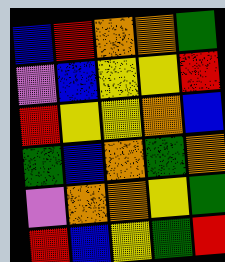[["blue", "red", "orange", "orange", "green"], ["violet", "blue", "yellow", "yellow", "red"], ["red", "yellow", "yellow", "orange", "blue"], ["green", "blue", "orange", "green", "orange"], ["violet", "orange", "orange", "yellow", "green"], ["red", "blue", "yellow", "green", "red"]]